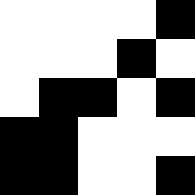[["white", "white", "white", "white", "black"], ["white", "white", "white", "black", "white"], ["white", "black", "black", "white", "black"], ["black", "black", "white", "white", "white"], ["black", "black", "white", "white", "black"]]